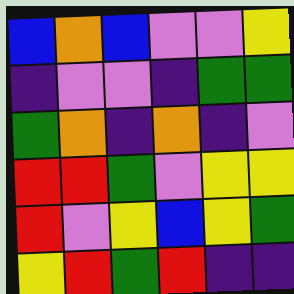[["blue", "orange", "blue", "violet", "violet", "yellow"], ["indigo", "violet", "violet", "indigo", "green", "green"], ["green", "orange", "indigo", "orange", "indigo", "violet"], ["red", "red", "green", "violet", "yellow", "yellow"], ["red", "violet", "yellow", "blue", "yellow", "green"], ["yellow", "red", "green", "red", "indigo", "indigo"]]